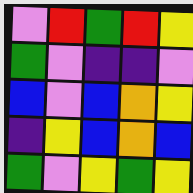[["violet", "red", "green", "red", "yellow"], ["green", "violet", "indigo", "indigo", "violet"], ["blue", "violet", "blue", "orange", "yellow"], ["indigo", "yellow", "blue", "orange", "blue"], ["green", "violet", "yellow", "green", "yellow"]]